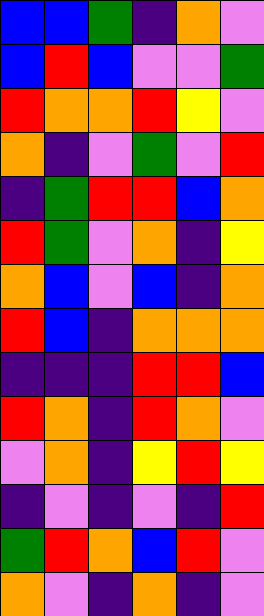[["blue", "blue", "green", "indigo", "orange", "violet"], ["blue", "red", "blue", "violet", "violet", "green"], ["red", "orange", "orange", "red", "yellow", "violet"], ["orange", "indigo", "violet", "green", "violet", "red"], ["indigo", "green", "red", "red", "blue", "orange"], ["red", "green", "violet", "orange", "indigo", "yellow"], ["orange", "blue", "violet", "blue", "indigo", "orange"], ["red", "blue", "indigo", "orange", "orange", "orange"], ["indigo", "indigo", "indigo", "red", "red", "blue"], ["red", "orange", "indigo", "red", "orange", "violet"], ["violet", "orange", "indigo", "yellow", "red", "yellow"], ["indigo", "violet", "indigo", "violet", "indigo", "red"], ["green", "red", "orange", "blue", "red", "violet"], ["orange", "violet", "indigo", "orange", "indigo", "violet"]]